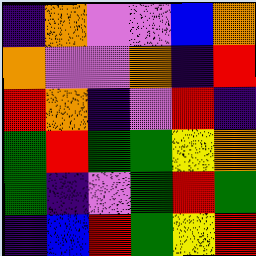[["indigo", "orange", "violet", "violet", "blue", "orange"], ["orange", "violet", "violet", "orange", "indigo", "red"], ["red", "orange", "indigo", "violet", "red", "indigo"], ["green", "red", "green", "green", "yellow", "orange"], ["green", "indigo", "violet", "green", "red", "green"], ["indigo", "blue", "red", "green", "yellow", "red"]]